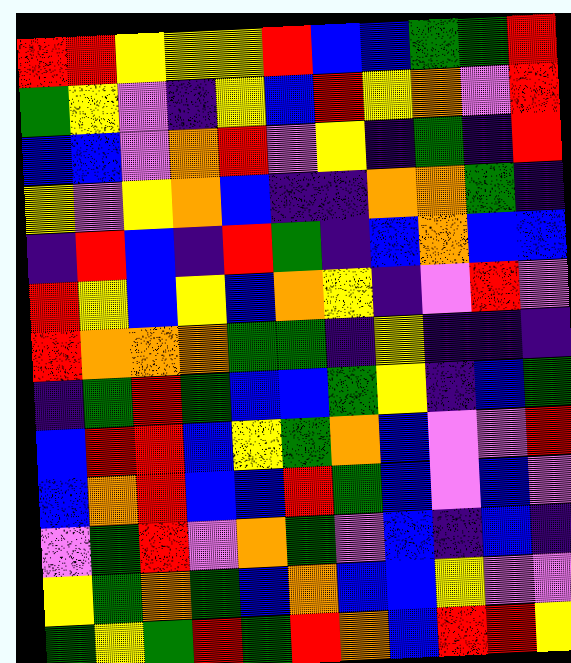[["red", "red", "yellow", "yellow", "yellow", "red", "blue", "blue", "green", "green", "red"], ["green", "yellow", "violet", "indigo", "yellow", "blue", "red", "yellow", "orange", "violet", "red"], ["blue", "blue", "violet", "orange", "red", "violet", "yellow", "indigo", "green", "indigo", "red"], ["yellow", "violet", "yellow", "orange", "blue", "indigo", "indigo", "orange", "orange", "green", "indigo"], ["indigo", "red", "blue", "indigo", "red", "green", "indigo", "blue", "orange", "blue", "blue"], ["red", "yellow", "blue", "yellow", "blue", "orange", "yellow", "indigo", "violet", "red", "violet"], ["red", "orange", "orange", "orange", "green", "green", "indigo", "yellow", "indigo", "indigo", "indigo"], ["indigo", "green", "red", "green", "blue", "blue", "green", "yellow", "indigo", "blue", "green"], ["blue", "red", "red", "blue", "yellow", "green", "orange", "blue", "violet", "violet", "red"], ["blue", "orange", "red", "blue", "blue", "red", "green", "blue", "violet", "blue", "violet"], ["violet", "green", "red", "violet", "orange", "green", "violet", "blue", "indigo", "blue", "indigo"], ["yellow", "green", "orange", "green", "blue", "orange", "blue", "blue", "yellow", "violet", "violet"], ["green", "yellow", "green", "red", "green", "red", "orange", "blue", "red", "red", "yellow"]]